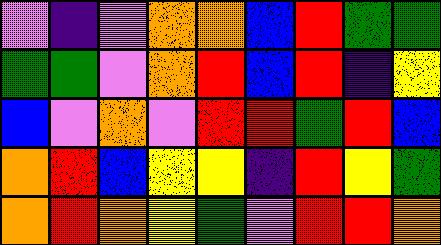[["violet", "indigo", "violet", "orange", "orange", "blue", "red", "green", "green"], ["green", "green", "violet", "orange", "red", "blue", "red", "indigo", "yellow"], ["blue", "violet", "orange", "violet", "red", "red", "green", "red", "blue"], ["orange", "red", "blue", "yellow", "yellow", "indigo", "red", "yellow", "green"], ["orange", "red", "orange", "yellow", "green", "violet", "red", "red", "orange"]]